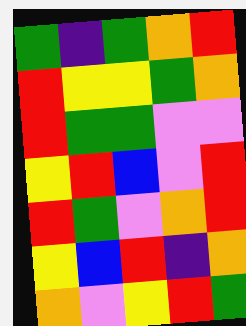[["green", "indigo", "green", "orange", "red"], ["red", "yellow", "yellow", "green", "orange"], ["red", "green", "green", "violet", "violet"], ["yellow", "red", "blue", "violet", "red"], ["red", "green", "violet", "orange", "red"], ["yellow", "blue", "red", "indigo", "orange"], ["orange", "violet", "yellow", "red", "green"]]